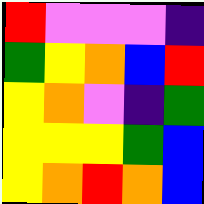[["red", "violet", "violet", "violet", "indigo"], ["green", "yellow", "orange", "blue", "red"], ["yellow", "orange", "violet", "indigo", "green"], ["yellow", "yellow", "yellow", "green", "blue"], ["yellow", "orange", "red", "orange", "blue"]]